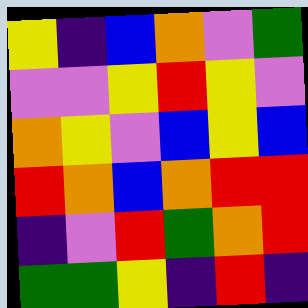[["yellow", "indigo", "blue", "orange", "violet", "green"], ["violet", "violet", "yellow", "red", "yellow", "violet"], ["orange", "yellow", "violet", "blue", "yellow", "blue"], ["red", "orange", "blue", "orange", "red", "red"], ["indigo", "violet", "red", "green", "orange", "red"], ["green", "green", "yellow", "indigo", "red", "indigo"]]